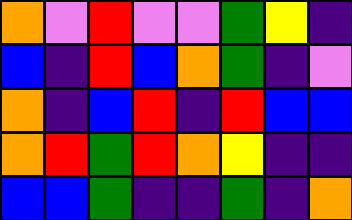[["orange", "violet", "red", "violet", "violet", "green", "yellow", "indigo"], ["blue", "indigo", "red", "blue", "orange", "green", "indigo", "violet"], ["orange", "indigo", "blue", "red", "indigo", "red", "blue", "blue"], ["orange", "red", "green", "red", "orange", "yellow", "indigo", "indigo"], ["blue", "blue", "green", "indigo", "indigo", "green", "indigo", "orange"]]